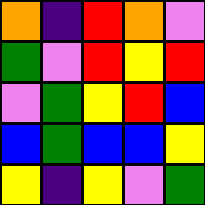[["orange", "indigo", "red", "orange", "violet"], ["green", "violet", "red", "yellow", "red"], ["violet", "green", "yellow", "red", "blue"], ["blue", "green", "blue", "blue", "yellow"], ["yellow", "indigo", "yellow", "violet", "green"]]